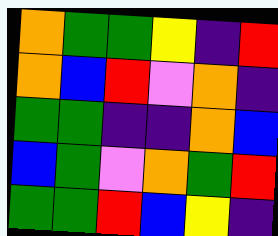[["orange", "green", "green", "yellow", "indigo", "red"], ["orange", "blue", "red", "violet", "orange", "indigo"], ["green", "green", "indigo", "indigo", "orange", "blue"], ["blue", "green", "violet", "orange", "green", "red"], ["green", "green", "red", "blue", "yellow", "indigo"]]